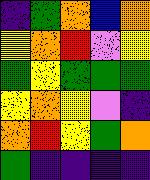[["indigo", "green", "orange", "blue", "orange"], ["yellow", "orange", "red", "violet", "yellow"], ["green", "yellow", "green", "green", "green"], ["yellow", "orange", "yellow", "violet", "indigo"], ["orange", "red", "yellow", "green", "orange"], ["green", "indigo", "indigo", "indigo", "indigo"]]